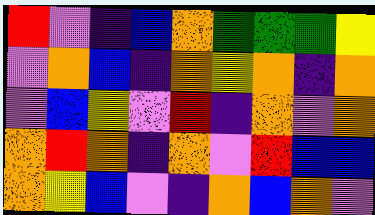[["red", "violet", "indigo", "blue", "orange", "green", "green", "green", "yellow"], ["violet", "orange", "blue", "indigo", "orange", "yellow", "orange", "indigo", "orange"], ["violet", "blue", "yellow", "violet", "red", "indigo", "orange", "violet", "orange"], ["orange", "red", "orange", "indigo", "orange", "violet", "red", "blue", "blue"], ["orange", "yellow", "blue", "violet", "indigo", "orange", "blue", "orange", "violet"]]